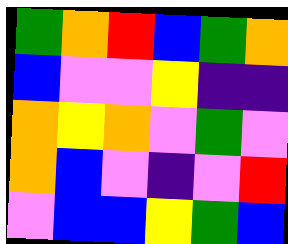[["green", "orange", "red", "blue", "green", "orange"], ["blue", "violet", "violet", "yellow", "indigo", "indigo"], ["orange", "yellow", "orange", "violet", "green", "violet"], ["orange", "blue", "violet", "indigo", "violet", "red"], ["violet", "blue", "blue", "yellow", "green", "blue"]]